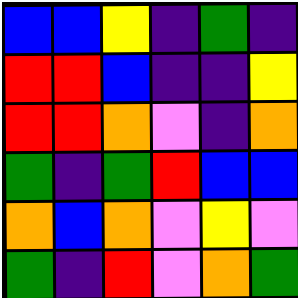[["blue", "blue", "yellow", "indigo", "green", "indigo"], ["red", "red", "blue", "indigo", "indigo", "yellow"], ["red", "red", "orange", "violet", "indigo", "orange"], ["green", "indigo", "green", "red", "blue", "blue"], ["orange", "blue", "orange", "violet", "yellow", "violet"], ["green", "indigo", "red", "violet", "orange", "green"]]